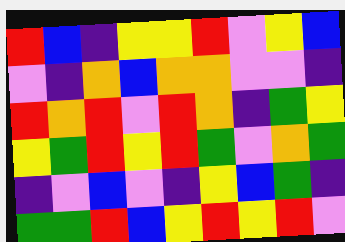[["red", "blue", "indigo", "yellow", "yellow", "red", "violet", "yellow", "blue"], ["violet", "indigo", "orange", "blue", "orange", "orange", "violet", "violet", "indigo"], ["red", "orange", "red", "violet", "red", "orange", "indigo", "green", "yellow"], ["yellow", "green", "red", "yellow", "red", "green", "violet", "orange", "green"], ["indigo", "violet", "blue", "violet", "indigo", "yellow", "blue", "green", "indigo"], ["green", "green", "red", "blue", "yellow", "red", "yellow", "red", "violet"]]